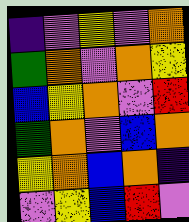[["indigo", "violet", "yellow", "violet", "orange"], ["green", "orange", "violet", "orange", "yellow"], ["blue", "yellow", "orange", "violet", "red"], ["green", "orange", "violet", "blue", "orange"], ["yellow", "orange", "blue", "orange", "indigo"], ["violet", "yellow", "blue", "red", "violet"]]